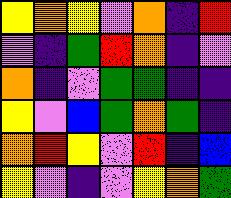[["yellow", "orange", "yellow", "violet", "orange", "indigo", "red"], ["violet", "indigo", "green", "red", "orange", "indigo", "violet"], ["orange", "indigo", "violet", "green", "green", "indigo", "indigo"], ["yellow", "violet", "blue", "green", "orange", "green", "indigo"], ["orange", "red", "yellow", "violet", "red", "indigo", "blue"], ["yellow", "violet", "indigo", "violet", "yellow", "orange", "green"]]